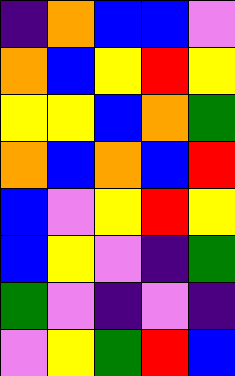[["indigo", "orange", "blue", "blue", "violet"], ["orange", "blue", "yellow", "red", "yellow"], ["yellow", "yellow", "blue", "orange", "green"], ["orange", "blue", "orange", "blue", "red"], ["blue", "violet", "yellow", "red", "yellow"], ["blue", "yellow", "violet", "indigo", "green"], ["green", "violet", "indigo", "violet", "indigo"], ["violet", "yellow", "green", "red", "blue"]]